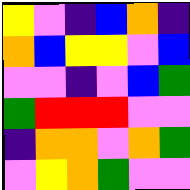[["yellow", "violet", "indigo", "blue", "orange", "indigo"], ["orange", "blue", "yellow", "yellow", "violet", "blue"], ["violet", "violet", "indigo", "violet", "blue", "green"], ["green", "red", "red", "red", "violet", "violet"], ["indigo", "orange", "orange", "violet", "orange", "green"], ["violet", "yellow", "orange", "green", "violet", "violet"]]